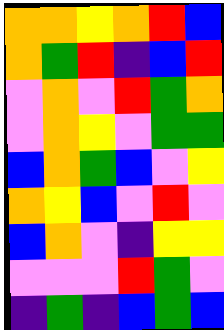[["orange", "orange", "yellow", "orange", "red", "blue"], ["orange", "green", "red", "indigo", "blue", "red"], ["violet", "orange", "violet", "red", "green", "orange"], ["violet", "orange", "yellow", "violet", "green", "green"], ["blue", "orange", "green", "blue", "violet", "yellow"], ["orange", "yellow", "blue", "violet", "red", "violet"], ["blue", "orange", "violet", "indigo", "yellow", "yellow"], ["violet", "violet", "violet", "red", "green", "violet"], ["indigo", "green", "indigo", "blue", "green", "blue"]]